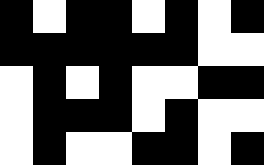[["black", "white", "black", "black", "white", "black", "white", "black"], ["black", "black", "black", "black", "black", "black", "white", "white"], ["white", "black", "white", "black", "white", "white", "black", "black"], ["white", "black", "black", "black", "white", "black", "white", "white"], ["white", "black", "white", "white", "black", "black", "white", "black"]]